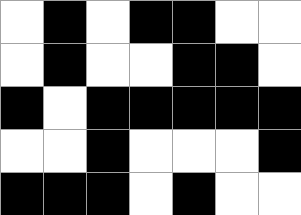[["white", "black", "white", "black", "black", "white", "white"], ["white", "black", "white", "white", "black", "black", "white"], ["black", "white", "black", "black", "black", "black", "black"], ["white", "white", "black", "white", "white", "white", "black"], ["black", "black", "black", "white", "black", "white", "white"]]